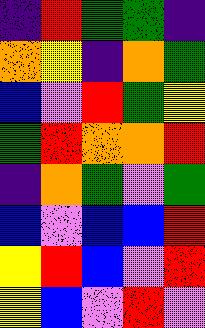[["indigo", "red", "green", "green", "indigo"], ["orange", "yellow", "indigo", "orange", "green"], ["blue", "violet", "red", "green", "yellow"], ["green", "red", "orange", "orange", "red"], ["indigo", "orange", "green", "violet", "green"], ["blue", "violet", "blue", "blue", "red"], ["yellow", "red", "blue", "violet", "red"], ["yellow", "blue", "violet", "red", "violet"]]